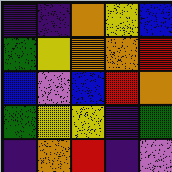[["indigo", "indigo", "orange", "yellow", "blue"], ["green", "yellow", "orange", "orange", "red"], ["blue", "violet", "blue", "red", "orange"], ["green", "yellow", "yellow", "indigo", "green"], ["indigo", "orange", "red", "indigo", "violet"]]